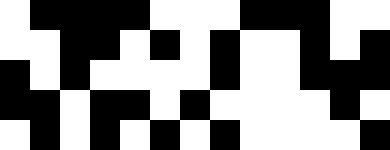[["white", "black", "black", "black", "black", "white", "white", "white", "black", "black", "black", "white", "white"], ["white", "white", "black", "black", "white", "black", "white", "black", "white", "white", "black", "white", "black"], ["black", "white", "black", "white", "white", "white", "white", "black", "white", "white", "black", "black", "black"], ["black", "black", "white", "black", "black", "white", "black", "white", "white", "white", "white", "black", "white"], ["white", "black", "white", "black", "white", "black", "white", "black", "white", "white", "white", "white", "black"]]